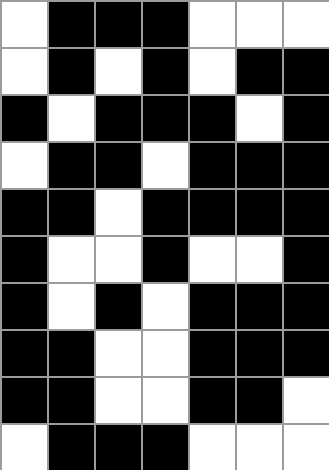[["white", "black", "black", "black", "white", "white", "white"], ["white", "black", "white", "black", "white", "black", "black"], ["black", "white", "black", "black", "black", "white", "black"], ["white", "black", "black", "white", "black", "black", "black"], ["black", "black", "white", "black", "black", "black", "black"], ["black", "white", "white", "black", "white", "white", "black"], ["black", "white", "black", "white", "black", "black", "black"], ["black", "black", "white", "white", "black", "black", "black"], ["black", "black", "white", "white", "black", "black", "white"], ["white", "black", "black", "black", "white", "white", "white"]]